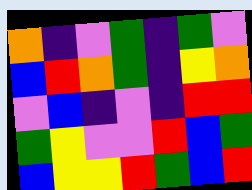[["orange", "indigo", "violet", "green", "indigo", "green", "violet"], ["blue", "red", "orange", "green", "indigo", "yellow", "orange"], ["violet", "blue", "indigo", "violet", "indigo", "red", "red"], ["green", "yellow", "violet", "violet", "red", "blue", "green"], ["blue", "yellow", "yellow", "red", "green", "blue", "red"]]